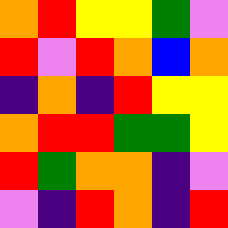[["orange", "red", "yellow", "yellow", "green", "violet"], ["red", "violet", "red", "orange", "blue", "orange"], ["indigo", "orange", "indigo", "red", "yellow", "yellow"], ["orange", "red", "red", "green", "green", "yellow"], ["red", "green", "orange", "orange", "indigo", "violet"], ["violet", "indigo", "red", "orange", "indigo", "red"]]